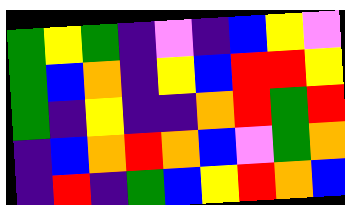[["green", "yellow", "green", "indigo", "violet", "indigo", "blue", "yellow", "violet"], ["green", "blue", "orange", "indigo", "yellow", "blue", "red", "red", "yellow"], ["green", "indigo", "yellow", "indigo", "indigo", "orange", "red", "green", "red"], ["indigo", "blue", "orange", "red", "orange", "blue", "violet", "green", "orange"], ["indigo", "red", "indigo", "green", "blue", "yellow", "red", "orange", "blue"]]